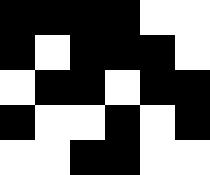[["black", "black", "black", "black", "white", "white"], ["black", "white", "black", "black", "black", "white"], ["white", "black", "black", "white", "black", "black"], ["black", "white", "white", "black", "white", "black"], ["white", "white", "black", "black", "white", "white"]]